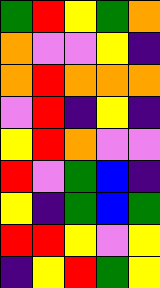[["green", "red", "yellow", "green", "orange"], ["orange", "violet", "violet", "yellow", "indigo"], ["orange", "red", "orange", "orange", "orange"], ["violet", "red", "indigo", "yellow", "indigo"], ["yellow", "red", "orange", "violet", "violet"], ["red", "violet", "green", "blue", "indigo"], ["yellow", "indigo", "green", "blue", "green"], ["red", "red", "yellow", "violet", "yellow"], ["indigo", "yellow", "red", "green", "yellow"]]